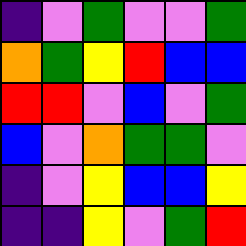[["indigo", "violet", "green", "violet", "violet", "green"], ["orange", "green", "yellow", "red", "blue", "blue"], ["red", "red", "violet", "blue", "violet", "green"], ["blue", "violet", "orange", "green", "green", "violet"], ["indigo", "violet", "yellow", "blue", "blue", "yellow"], ["indigo", "indigo", "yellow", "violet", "green", "red"]]